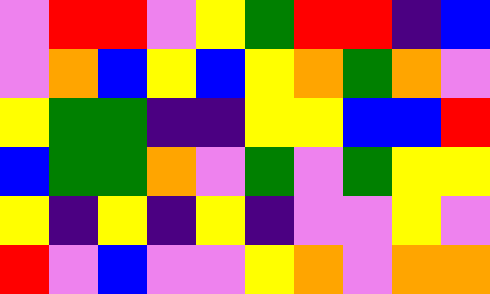[["violet", "red", "red", "violet", "yellow", "green", "red", "red", "indigo", "blue"], ["violet", "orange", "blue", "yellow", "blue", "yellow", "orange", "green", "orange", "violet"], ["yellow", "green", "green", "indigo", "indigo", "yellow", "yellow", "blue", "blue", "red"], ["blue", "green", "green", "orange", "violet", "green", "violet", "green", "yellow", "yellow"], ["yellow", "indigo", "yellow", "indigo", "yellow", "indigo", "violet", "violet", "yellow", "violet"], ["red", "violet", "blue", "violet", "violet", "yellow", "orange", "violet", "orange", "orange"]]